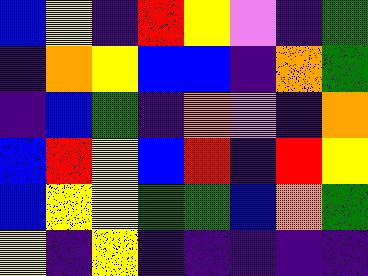[["blue", "yellow", "indigo", "red", "yellow", "violet", "indigo", "green"], ["indigo", "orange", "yellow", "blue", "blue", "indigo", "orange", "green"], ["indigo", "blue", "green", "indigo", "orange", "violet", "indigo", "orange"], ["blue", "red", "yellow", "blue", "red", "indigo", "red", "yellow"], ["blue", "yellow", "yellow", "green", "green", "blue", "orange", "green"], ["yellow", "indigo", "yellow", "indigo", "indigo", "indigo", "indigo", "indigo"]]